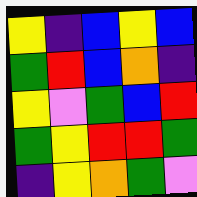[["yellow", "indigo", "blue", "yellow", "blue"], ["green", "red", "blue", "orange", "indigo"], ["yellow", "violet", "green", "blue", "red"], ["green", "yellow", "red", "red", "green"], ["indigo", "yellow", "orange", "green", "violet"]]